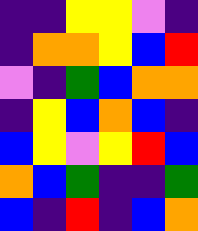[["indigo", "indigo", "yellow", "yellow", "violet", "indigo"], ["indigo", "orange", "orange", "yellow", "blue", "red"], ["violet", "indigo", "green", "blue", "orange", "orange"], ["indigo", "yellow", "blue", "orange", "blue", "indigo"], ["blue", "yellow", "violet", "yellow", "red", "blue"], ["orange", "blue", "green", "indigo", "indigo", "green"], ["blue", "indigo", "red", "indigo", "blue", "orange"]]